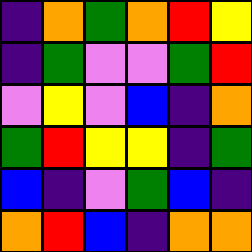[["indigo", "orange", "green", "orange", "red", "yellow"], ["indigo", "green", "violet", "violet", "green", "red"], ["violet", "yellow", "violet", "blue", "indigo", "orange"], ["green", "red", "yellow", "yellow", "indigo", "green"], ["blue", "indigo", "violet", "green", "blue", "indigo"], ["orange", "red", "blue", "indigo", "orange", "orange"]]